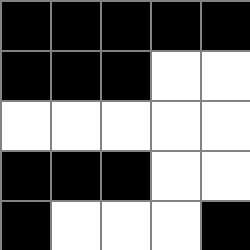[["black", "black", "black", "black", "black"], ["black", "black", "black", "white", "white"], ["white", "white", "white", "white", "white"], ["black", "black", "black", "white", "white"], ["black", "white", "white", "white", "black"]]